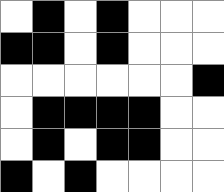[["white", "black", "white", "black", "white", "white", "white"], ["black", "black", "white", "black", "white", "white", "white"], ["white", "white", "white", "white", "white", "white", "black"], ["white", "black", "black", "black", "black", "white", "white"], ["white", "black", "white", "black", "black", "white", "white"], ["black", "white", "black", "white", "white", "white", "white"]]